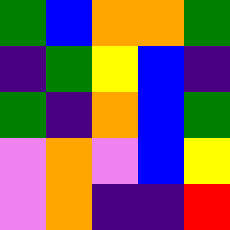[["green", "blue", "orange", "orange", "green"], ["indigo", "green", "yellow", "blue", "indigo"], ["green", "indigo", "orange", "blue", "green"], ["violet", "orange", "violet", "blue", "yellow"], ["violet", "orange", "indigo", "indigo", "red"]]